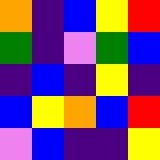[["orange", "indigo", "blue", "yellow", "red"], ["green", "indigo", "violet", "green", "blue"], ["indigo", "blue", "indigo", "yellow", "indigo"], ["blue", "yellow", "orange", "blue", "red"], ["violet", "blue", "indigo", "indigo", "yellow"]]